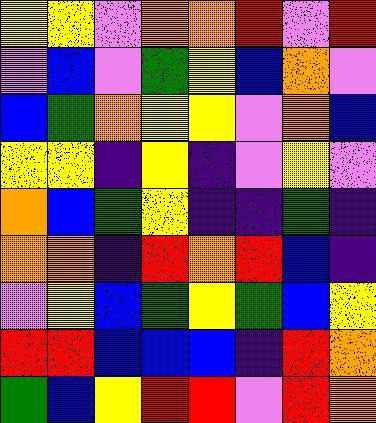[["yellow", "yellow", "violet", "orange", "orange", "red", "violet", "red"], ["violet", "blue", "violet", "green", "yellow", "blue", "orange", "violet"], ["blue", "green", "orange", "yellow", "yellow", "violet", "orange", "blue"], ["yellow", "yellow", "indigo", "yellow", "indigo", "violet", "yellow", "violet"], ["orange", "blue", "green", "yellow", "indigo", "indigo", "green", "indigo"], ["orange", "orange", "indigo", "red", "orange", "red", "blue", "indigo"], ["violet", "yellow", "blue", "green", "yellow", "green", "blue", "yellow"], ["red", "red", "blue", "blue", "blue", "indigo", "red", "orange"], ["green", "blue", "yellow", "red", "red", "violet", "red", "orange"]]